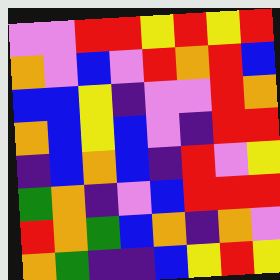[["violet", "violet", "red", "red", "yellow", "red", "yellow", "red"], ["orange", "violet", "blue", "violet", "red", "orange", "red", "blue"], ["blue", "blue", "yellow", "indigo", "violet", "violet", "red", "orange"], ["orange", "blue", "yellow", "blue", "violet", "indigo", "red", "red"], ["indigo", "blue", "orange", "blue", "indigo", "red", "violet", "yellow"], ["green", "orange", "indigo", "violet", "blue", "red", "red", "red"], ["red", "orange", "green", "blue", "orange", "indigo", "orange", "violet"], ["orange", "green", "indigo", "indigo", "blue", "yellow", "red", "yellow"]]